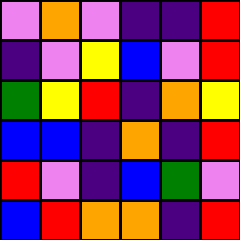[["violet", "orange", "violet", "indigo", "indigo", "red"], ["indigo", "violet", "yellow", "blue", "violet", "red"], ["green", "yellow", "red", "indigo", "orange", "yellow"], ["blue", "blue", "indigo", "orange", "indigo", "red"], ["red", "violet", "indigo", "blue", "green", "violet"], ["blue", "red", "orange", "orange", "indigo", "red"]]